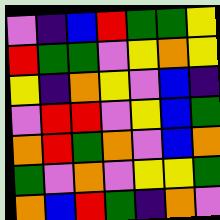[["violet", "indigo", "blue", "red", "green", "green", "yellow"], ["red", "green", "green", "violet", "yellow", "orange", "yellow"], ["yellow", "indigo", "orange", "yellow", "violet", "blue", "indigo"], ["violet", "red", "red", "violet", "yellow", "blue", "green"], ["orange", "red", "green", "orange", "violet", "blue", "orange"], ["green", "violet", "orange", "violet", "yellow", "yellow", "green"], ["orange", "blue", "red", "green", "indigo", "orange", "violet"]]